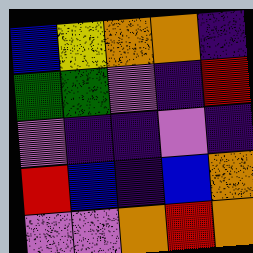[["blue", "yellow", "orange", "orange", "indigo"], ["green", "green", "violet", "indigo", "red"], ["violet", "indigo", "indigo", "violet", "indigo"], ["red", "blue", "indigo", "blue", "orange"], ["violet", "violet", "orange", "red", "orange"]]